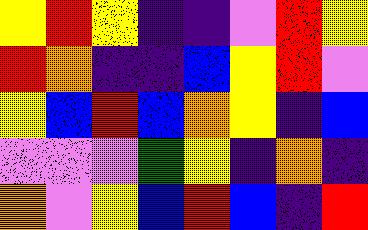[["yellow", "red", "yellow", "indigo", "indigo", "violet", "red", "yellow"], ["red", "orange", "indigo", "indigo", "blue", "yellow", "red", "violet"], ["yellow", "blue", "red", "blue", "orange", "yellow", "indigo", "blue"], ["violet", "violet", "violet", "green", "yellow", "indigo", "orange", "indigo"], ["orange", "violet", "yellow", "blue", "red", "blue", "indigo", "red"]]